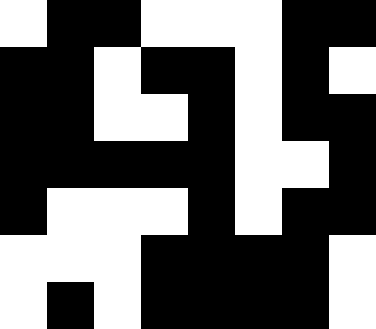[["white", "black", "black", "white", "white", "white", "black", "black"], ["black", "black", "white", "black", "black", "white", "black", "white"], ["black", "black", "white", "white", "black", "white", "black", "black"], ["black", "black", "black", "black", "black", "white", "white", "black"], ["black", "white", "white", "white", "black", "white", "black", "black"], ["white", "white", "white", "black", "black", "black", "black", "white"], ["white", "black", "white", "black", "black", "black", "black", "white"]]